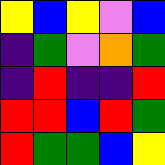[["yellow", "blue", "yellow", "violet", "blue"], ["indigo", "green", "violet", "orange", "green"], ["indigo", "red", "indigo", "indigo", "red"], ["red", "red", "blue", "red", "green"], ["red", "green", "green", "blue", "yellow"]]